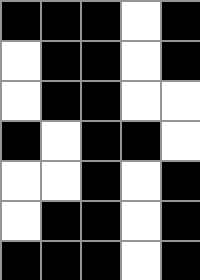[["black", "black", "black", "white", "black"], ["white", "black", "black", "white", "black"], ["white", "black", "black", "white", "white"], ["black", "white", "black", "black", "white"], ["white", "white", "black", "white", "black"], ["white", "black", "black", "white", "black"], ["black", "black", "black", "white", "black"]]